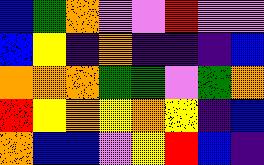[["blue", "green", "orange", "violet", "violet", "red", "violet", "violet"], ["blue", "yellow", "indigo", "orange", "indigo", "indigo", "indigo", "blue"], ["orange", "orange", "orange", "green", "green", "violet", "green", "orange"], ["red", "yellow", "orange", "yellow", "orange", "yellow", "indigo", "blue"], ["orange", "blue", "blue", "violet", "yellow", "red", "blue", "indigo"]]